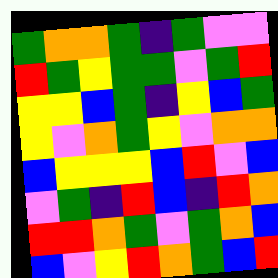[["green", "orange", "orange", "green", "indigo", "green", "violet", "violet"], ["red", "green", "yellow", "green", "green", "violet", "green", "red"], ["yellow", "yellow", "blue", "green", "indigo", "yellow", "blue", "green"], ["yellow", "violet", "orange", "green", "yellow", "violet", "orange", "orange"], ["blue", "yellow", "yellow", "yellow", "blue", "red", "violet", "blue"], ["violet", "green", "indigo", "red", "blue", "indigo", "red", "orange"], ["red", "red", "orange", "green", "violet", "green", "orange", "blue"], ["blue", "violet", "yellow", "red", "orange", "green", "blue", "red"]]